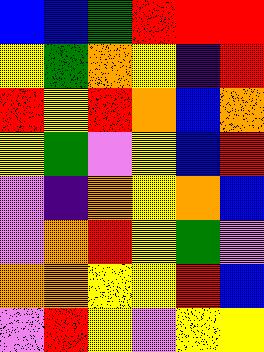[["blue", "blue", "green", "red", "red", "red"], ["yellow", "green", "orange", "yellow", "indigo", "red"], ["red", "yellow", "red", "orange", "blue", "orange"], ["yellow", "green", "violet", "yellow", "blue", "red"], ["violet", "indigo", "orange", "yellow", "orange", "blue"], ["violet", "orange", "red", "yellow", "green", "violet"], ["orange", "orange", "yellow", "yellow", "red", "blue"], ["violet", "red", "yellow", "violet", "yellow", "yellow"]]